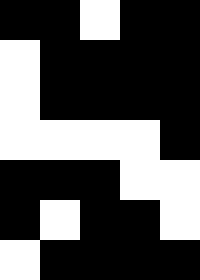[["black", "black", "white", "black", "black"], ["white", "black", "black", "black", "black"], ["white", "black", "black", "black", "black"], ["white", "white", "white", "white", "black"], ["black", "black", "black", "white", "white"], ["black", "white", "black", "black", "white"], ["white", "black", "black", "black", "black"]]